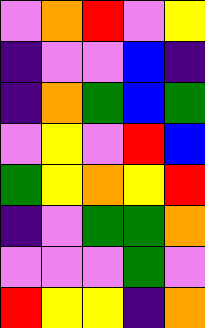[["violet", "orange", "red", "violet", "yellow"], ["indigo", "violet", "violet", "blue", "indigo"], ["indigo", "orange", "green", "blue", "green"], ["violet", "yellow", "violet", "red", "blue"], ["green", "yellow", "orange", "yellow", "red"], ["indigo", "violet", "green", "green", "orange"], ["violet", "violet", "violet", "green", "violet"], ["red", "yellow", "yellow", "indigo", "orange"]]